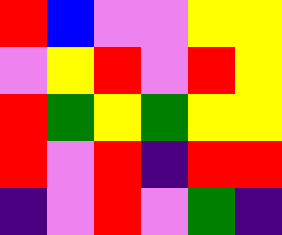[["red", "blue", "violet", "violet", "yellow", "yellow"], ["violet", "yellow", "red", "violet", "red", "yellow"], ["red", "green", "yellow", "green", "yellow", "yellow"], ["red", "violet", "red", "indigo", "red", "red"], ["indigo", "violet", "red", "violet", "green", "indigo"]]